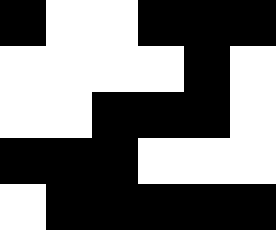[["black", "white", "white", "black", "black", "black"], ["white", "white", "white", "white", "black", "white"], ["white", "white", "black", "black", "black", "white"], ["black", "black", "black", "white", "white", "white"], ["white", "black", "black", "black", "black", "black"]]